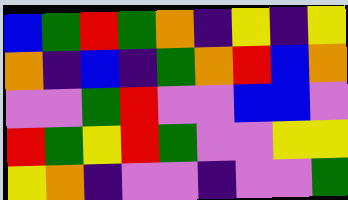[["blue", "green", "red", "green", "orange", "indigo", "yellow", "indigo", "yellow"], ["orange", "indigo", "blue", "indigo", "green", "orange", "red", "blue", "orange"], ["violet", "violet", "green", "red", "violet", "violet", "blue", "blue", "violet"], ["red", "green", "yellow", "red", "green", "violet", "violet", "yellow", "yellow"], ["yellow", "orange", "indigo", "violet", "violet", "indigo", "violet", "violet", "green"]]